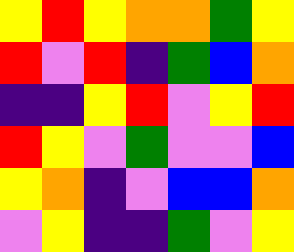[["yellow", "red", "yellow", "orange", "orange", "green", "yellow"], ["red", "violet", "red", "indigo", "green", "blue", "orange"], ["indigo", "indigo", "yellow", "red", "violet", "yellow", "red"], ["red", "yellow", "violet", "green", "violet", "violet", "blue"], ["yellow", "orange", "indigo", "violet", "blue", "blue", "orange"], ["violet", "yellow", "indigo", "indigo", "green", "violet", "yellow"]]